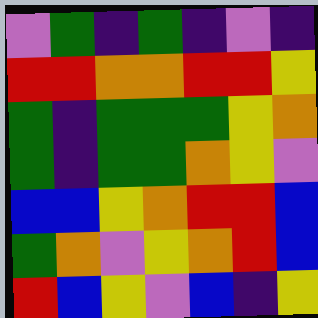[["violet", "green", "indigo", "green", "indigo", "violet", "indigo"], ["red", "red", "orange", "orange", "red", "red", "yellow"], ["green", "indigo", "green", "green", "green", "yellow", "orange"], ["green", "indigo", "green", "green", "orange", "yellow", "violet"], ["blue", "blue", "yellow", "orange", "red", "red", "blue"], ["green", "orange", "violet", "yellow", "orange", "red", "blue"], ["red", "blue", "yellow", "violet", "blue", "indigo", "yellow"]]